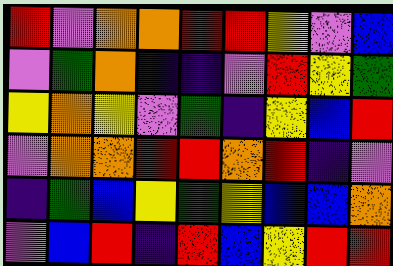[["red", "violet", "orange", "orange", "red", "red", "yellow", "violet", "blue"], ["violet", "green", "orange", "indigo", "indigo", "violet", "red", "yellow", "green"], ["yellow", "orange", "yellow", "violet", "green", "indigo", "yellow", "blue", "red"], ["violet", "orange", "orange", "red", "red", "orange", "red", "indigo", "violet"], ["indigo", "green", "blue", "yellow", "green", "yellow", "blue", "blue", "orange"], ["violet", "blue", "red", "indigo", "red", "blue", "yellow", "red", "red"]]